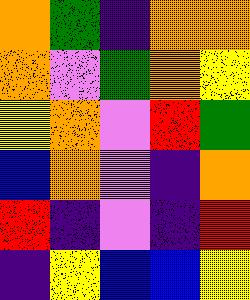[["orange", "green", "indigo", "orange", "orange"], ["orange", "violet", "green", "orange", "yellow"], ["yellow", "orange", "violet", "red", "green"], ["blue", "orange", "violet", "indigo", "orange"], ["red", "indigo", "violet", "indigo", "red"], ["indigo", "yellow", "blue", "blue", "yellow"]]